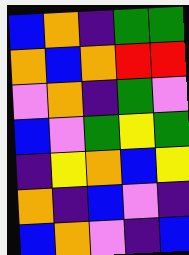[["blue", "orange", "indigo", "green", "green"], ["orange", "blue", "orange", "red", "red"], ["violet", "orange", "indigo", "green", "violet"], ["blue", "violet", "green", "yellow", "green"], ["indigo", "yellow", "orange", "blue", "yellow"], ["orange", "indigo", "blue", "violet", "indigo"], ["blue", "orange", "violet", "indigo", "blue"]]